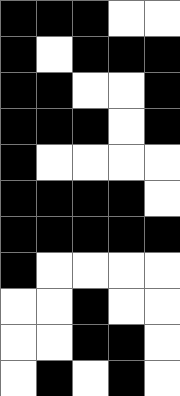[["black", "black", "black", "white", "white"], ["black", "white", "black", "black", "black"], ["black", "black", "white", "white", "black"], ["black", "black", "black", "white", "black"], ["black", "white", "white", "white", "white"], ["black", "black", "black", "black", "white"], ["black", "black", "black", "black", "black"], ["black", "white", "white", "white", "white"], ["white", "white", "black", "white", "white"], ["white", "white", "black", "black", "white"], ["white", "black", "white", "black", "white"]]